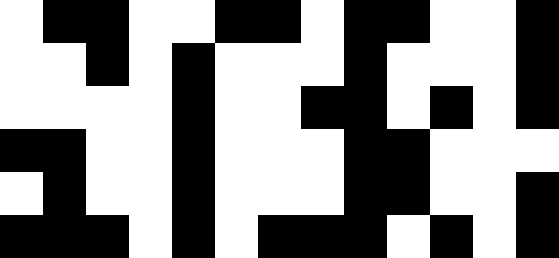[["white", "black", "black", "white", "white", "black", "black", "white", "black", "black", "white", "white", "black"], ["white", "white", "black", "white", "black", "white", "white", "white", "black", "white", "white", "white", "black"], ["white", "white", "white", "white", "black", "white", "white", "black", "black", "white", "black", "white", "black"], ["black", "black", "white", "white", "black", "white", "white", "white", "black", "black", "white", "white", "white"], ["white", "black", "white", "white", "black", "white", "white", "white", "black", "black", "white", "white", "black"], ["black", "black", "black", "white", "black", "white", "black", "black", "black", "white", "black", "white", "black"]]